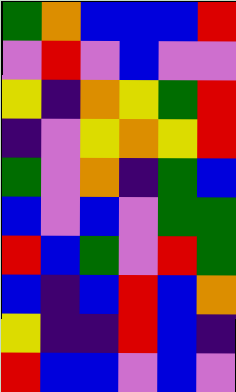[["green", "orange", "blue", "blue", "blue", "red"], ["violet", "red", "violet", "blue", "violet", "violet"], ["yellow", "indigo", "orange", "yellow", "green", "red"], ["indigo", "violet", "yellow", "orange", "yellow", "red"], ["green", "violet", "orange", "indigo", "green", "blue"], ["blue", "violet", "blue", "violet", "green", "green"], ["red", "blue", "green", "violet", "red", "green"], ["blue", "indigo", "blue", "red", "blue", "orange"], ["yellow", "indigo", "indigo", "red", "blue", "indigo"], ["red", "blue", "blue", "violet", "blue", "violet"]]